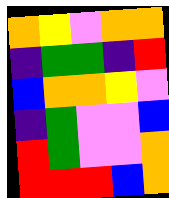[["orange", "yellow", "violet", "orange", "orange"], ["indigo", "green", "green", "indigo", "red"], ["blue", "orange", "orange", "yellow", "violet"], ["indigo", "green", "violet", "violet", "blue"], ["red", "green", "violet", "violet", "orange"], ["red", "red", "red", "blue", "orange"]]